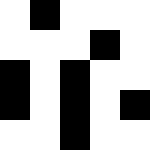[["white", "black", "white", "white", "white"], ["white", "white", "white", "black", "white"], ["black", "white", "black", "white", "white"], ["black", "white", "black", "white", "black"], ["white", "white", "black", "white", "white"]]